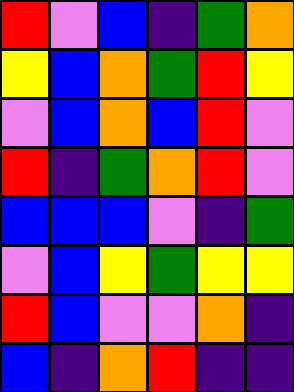[["red", "violet", "blue", "indigo", "green", "orange"], ["yellow", "blue", "orange", "green", "red", "yellow"], ["violet", "blue", "orange", "blue", "red", "violet"], ["red", "indigo", "green", "orange", "red", "violet"], ["blue", "blue", "blue", "violet", "indigo", "green"], ["violet", "blue", "yellow", "green", "yellow", "yellow"], ["red", "blue", "violet", "violet", "orange", "indigo"], ["blue", "indigo", "orange", "red", "indigo", "indigo"]]